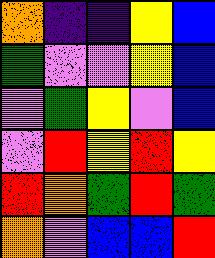[["orange", "indigo", "indigo", "yellow", "blue"], ["green", "violet", "violet", "yellow", "blue"], ["violet", "green", "yellow", "violet", "blue"], ["violet", "red", "yellow", "red", "yellow"], ["red", "orange", "green", "red", "green"], ["orange", "violet", "blue", "blue", "red"]]